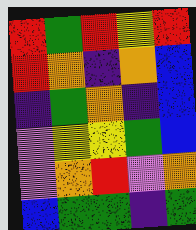[["red", "green", "red", "yellow", "red"], ["red", "orange", "indigo", "orange", "blue"], ["indigo", "green", "orange", "indigo", "blue"], ["violet", "yellow", "yellow", "green", "blue"], ["violet", "orange", "red", "violet", "orange"], ["blue", "green", "green", "indigo", "green"]]